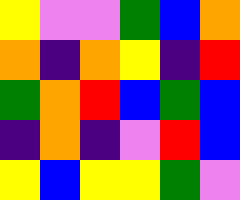[["yellow", "violet", "violet", "green", "blue", "orange"], ["orange", "indigo", "orange", "yellow", "indigo", "red"], ["green", "orange", "red", "blue", "green", "blue"], ["indigo", "orange", "indigo", "violet", "red", "blue"], ["yellow", "blue", "yellow", "yellow", "green", "violet"]]